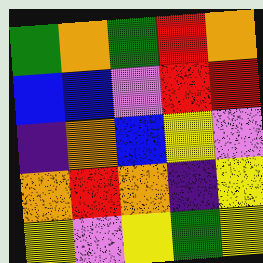[["green", "orange", "green", "red", "orange"], ["blue", "blue", "violet", "red", "red"], ["indigo", "orange", "blue", "yellow", "violet"], ["orange", "red", "orange", "indigo", "yellow"], ["yellow", "violet", "yellow", "green", "yellow"]]